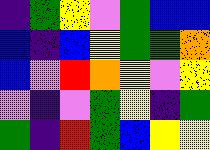[["indigo", "green", "yellow", "violet", "green", "blue", "blue"], ["blue", "indigo", "blue", "yellow", "green", "green", "orange"], ["blue", "violet", "red", "orange", "yellow", "violet", "yellow"], ["violet", "indigo", "violet", "green", "yellow", "indigo", "green"], ["green", "indigo", "red", "green", "blue", "yellow", "yellow"]]